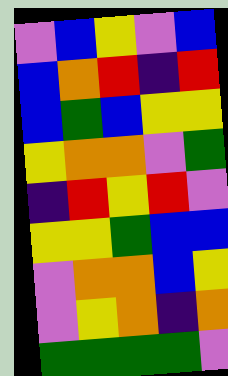[["violet", "blue", "yellow", "violet", "blue"], ["blue", "orange", "red", "indigo", "red"], ["blue", "green", "blue", "yellow", "yellow"], ["yellow", "orange", "orange", "violet", "green"], ["indigo", "red", "yellow", "red", "violet"], ["yellow", "yellow", "green", "blue", "blue"], ["violet", "orange", "orange", "blue", "yellow"], ["violet", "yellow", "orange", "indigo", "orange"], ["green", "green", "green", "green", "violet"]]